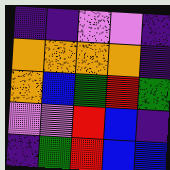[["indigo", "indigo", "violet", "violet", "indigo"], ["orange", "orange", "orange", "orange", "indigo"], ["orange", "blue", "green", "red", "green"], ["violet", "violet", "red", "blue", "indigo"], ["indigo", "green", "red", "blue", "blue"]]